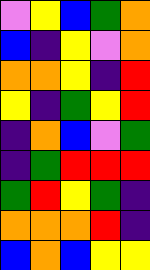[["violet", "yellow", "blue", "green", "orange"], ["blue", "indigo", "yellow", "violet", "orange"], ["orange", "orange", "yellow", "indigo", "red"], ["yellow", "indigo", "green", "yellow", "red"], ["indigo", "orange", "blue", "violet", "green"], ["indigo", "green", "red", "red", "red"], ["green", "red", "yellow", "green", "indigo"], ["orange", "orange", "orange", "red", "indigo"], ["blue", "orange", "blue", "yellow", "yellow"]]